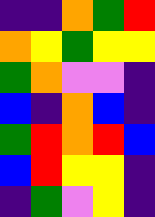[["indigo", "indigo", "orange", "green", "red"], ["orange", "yellow", "green", "yellow", "yellow"], ["green", "orange", "violet", "violet", "indigo"], ["blue", "indigo", "orange", "blue", "indigo"], ["green", "red", "orange", "red", "blue"], ["blue", "red", "yellow", "yellow", "indigo"], ["indigo", "green", "violet", "yellow", "indigo"]]